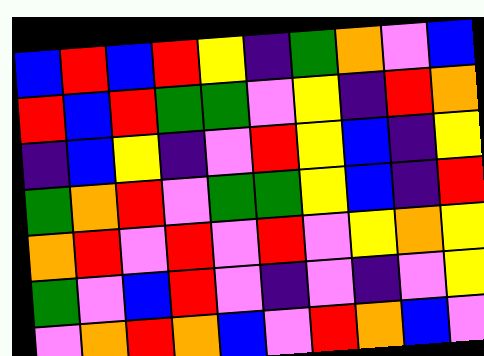[["blue", "red", "blue", "red", "yellow", "indigo", "green", "orange", "violet", "blue"], ["red", "blue", "red", "green", "green", "violet", "yellow", "indigo", "red", "orange"], ["indigo", "blue", "yellow", "indigo", "violet", "red", "yellow", "blue", "indigo", "yellow"], ["green", "orange", "red", "violet", "green", "green", "yellow", "blue", "indigo", "red"], ["orange", "red", "violet", "red", "violet", "red", "violet", "yellow", "orange", "yellow"], ["green", "violet", "blue", "red", "violet", "indigo", "violet", "indigo", "violet", "yellow"], ["violet", "orange", "red", "orange", "blue", "violet", "red", "orange", "blue", "violet"]]